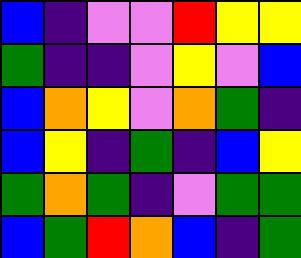[["blue", "indigo", "violet", "violet", "red", "yellow", "yellow"], ["green", "indigo", "indigo", "violet", "yellow", "violet", "blue"], ["blue", "orange", "yellow", "violet", "orange", "green", "indigo"], ["blue", "yellow", "indigo", "green", "indigo", "blue", "yellow"], ["green", "orange", "green", "indigo", "violet", "green", "green"], ["blue", "green", "red", "orange", "blue", "indigo", "green"]]